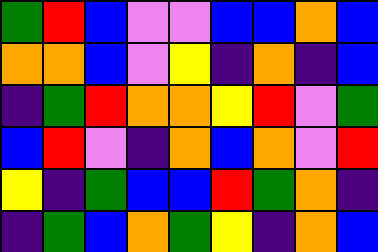[["green", "red", "blue", "violet", "violet", "blue", "blue", "orange", "blue"], ["orange", "orange", "blue", "violet", "yellow", "indigo", "orange", "indigo", "blue"], ["indigo", "green", "red", "orange", "orange", "yellow", "red", "violet", "green"], ["blue", "red", "violet", "indigo", "orange", "blue", "orange", "violet", "red"], ["yellow", "indigo", "green", "blue", "blue", "red", "green", "orange", "indigo"], ["indigo", "green", "blue", "orange", "green", "yellow", "indigo", "orange", "blue"]]